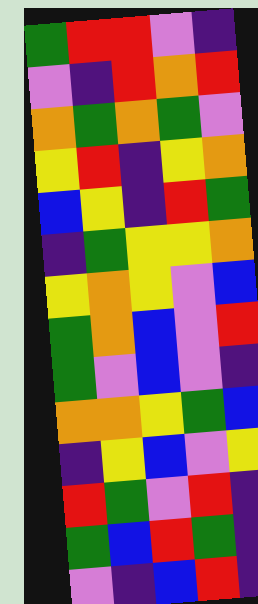[["green", "red", "red", "violet", "indigo"], ["violet", "indigo", "red", "orange", "red"], ["orange", "green", "orange", "green", "violet"], ["yellow", "red", "indigo", "yellow", "orange"], ["blue", "yellow", "indigo", "red", "green"], ["indigo", "green", "yellow", "yellow", "orange"], ["yellow", "orange", "yellow", "violet", "blue"], ["green", "orange", "blue", "violet", "red"], ["green", "violet", "blue", "violet", "indigo"], ["orange", "orange", "yellow", "green", "blue"], ["indigo", "yellow", "blue", "violet", "yellow"], ["red", "green", "violet", "red", "indigo"], ["green", "blue", "red", "green", "indigo"], ["violet", "indigo", "blue", "red", "indigo"]]